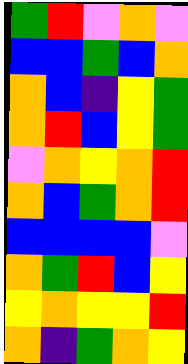[["green", "red", "violet", "orange", "violet"], ["blue", "blue", "green", "blue", "orange"], ["orange", "blue", "indigo", "yellow", "green"], ["orange", "red", "blue", "yellow", "green"], ["violet", "orange", "yellow", "orange", "red"], ["orange", "blue", "green", "orange", "red"], ["blue", "blue", "blue", "blue", "violet"], ["orange", "green", "red", "blue", "yellow"], ["yellow", "orange", "yellow", "yellow", "red"], ["orange", "indigo", "green", "orange", "yellow"]]